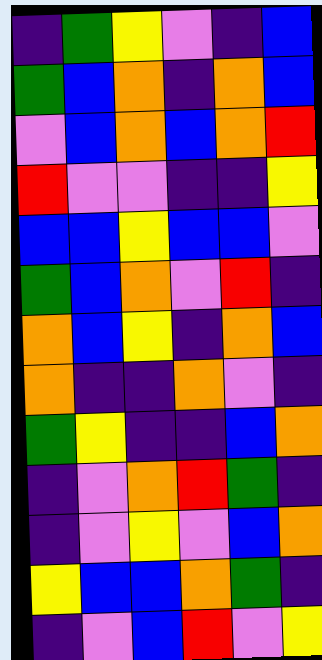[["indigo", "green", "yellow", "violet", "indigo", "blue"], ["green", "blue", "orange", "indigo", "orange", "blue"], ["violet", "blue", "orange", "blue", "orange", "red"], ["red", "violet", "violet", "indigo", "indigo", "yellow"], ["blue", "blue", "yellow", "blue", "blue", "violet"], ["green", "blue", "orange", "violet", "red", "indigo"], ["orange", "blue", "yellow", "indigo", "orange", "blue"], ["orange", "indigo", "indigo", "orange", "violet", "indigo"], ["green", "yellow", "indigo", "indigo", "blue", "orange"], ["indigo", "violet", "orange", "red", "green", "indigo"], ["indigo", "violet", "yellow", "violet", "blue", "orange"], ["yellow", "blue", "blue", "orange", "green", "indigo"], ["indigo", "violet", "blue", "red", "violet", "yellow"]]